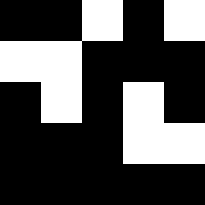[["black", "black", "white", "black", "white"], ["white", "white", "black", "black", "black"], ["black", "white", "black", "white", "black"], ["black", "black", "black", "white", "white"], ["black", "black", "black", "black", "black"]]